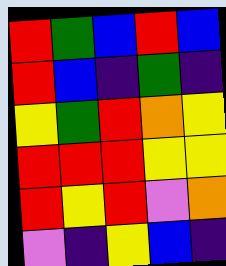[["red", "green", "blue", "red", "blue"], ["red", "blue", "indigo", "green", "indigo"], ["yellow", "green", "red", "orange", "yellow"], ["red", "red", "red", "yellow", "yellow"], ["red", "yellow", "red", "violet", "orange"], ["violet", "indigo", "yellow", "blue", "indigo"]]